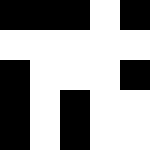[["black", "black", "black", "white", "black"], ["white", "white", "white", "white", "white"], ["black", "white", "white", "white", "black"], ["black", "white", "black", "white", "white"], ["black", "white", "black", "white", "white"]]